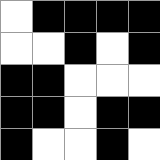[["white", "black", "black", "black", "black"], ["white", "white", "black", "white", "black"], ["black", "black", "white", "white", "white"], ["black", "black", "white", "black", "black"], ["black", "white", "white", "black", "white"]]